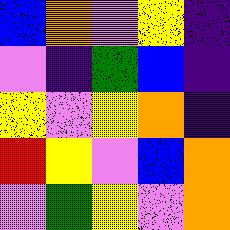[["blue", "orange", "violet", "yellow", "indigo"], ["violet", "indigo", "green", "blue", "indigo"], ["yellow", "violet", "yellow", "orange", "indigo"], ["red", "yellow", "violet", "blue", "orange"], ["violet", "green", "yellow", "violet", "orange"]]